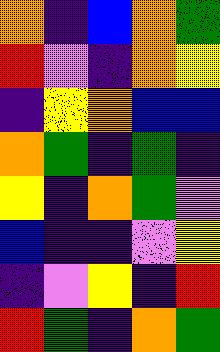[["orange", "indigo", "blue", "orange", "green"], ["red", "violet", "indigo", "orange", "yellow"], ["indigo", "yellow", "orange", "blue", "blue"], ["orange", "green", "indigo", "green", "indigo"], ["yellow", "indigo", "orange", "green", "violet"], ["blue", "indigo", "indigo", "violet", "yellow"], ["indigo", "violet", "yellow", "indigo", "red"], ["red", "green", "indigo", "orange", "green"]]